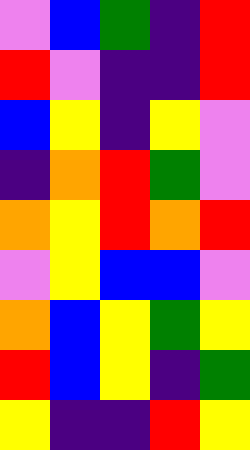[["violet", "blue", "green", "indigo", "red"], ["red", "violet", "indigo", "indigo", "red"], ["blue", "yellow", "indigo", "yellow", "violet"], ["indigo", "orange", "red", "green", "violet"], ["orange", "yellow", "red", "orange", "red"], ["violet", "yellow", "blue", "blue", "violet"], ["orange", "blue", "yellow", "green", "yellow"], ["red", "blue", "yellow", "indigo", "green"], ["yellow", "indigo", "indigo", "red", "yellow"]]